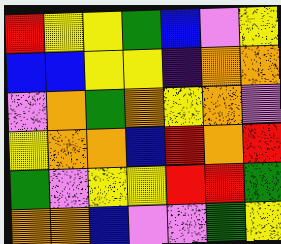[["red", "yellow", "yellow", "green", "blue", "violet", "yellow"], ["blue", "blue", "yellow", "yellow", "indigo", "orange", "orange"], ["violet", "orange", "green", "orange", "yellow", "orange", "violet"], ["yellow", "orange", "orange", "blue", "red", "orange", "red"], ["green", "violet", "yellow", "yellow", "red", "red", "green"], ["orange", "orange", "blue", "violet", "violet", "green", "yellow"]]